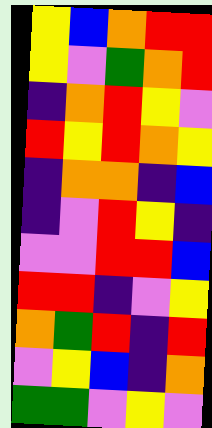[["yellow", "blue", "orange", "red", "red"], ["yellow", "violet", "green", "orange", "red"], ["indigo", "orange", "red", "yellow", "violet"], ["red", "yellow", "red", "orange", "yellow"], ["indigo", "orange", "orange", "indigo", "blue"], ["indigo", "violet", "red", "yellow", "indigo"], ["violet", "violet", "red", "red", "blue"], ["red", "red", "indigo", "violet", "yellow"], ["orange", "green", "red", "indigo", "red"], ["violet", "yellow", "blue", "indigo", "orange"], ["green", "green", "violet", "yellow", "violet"]]